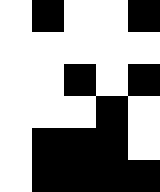[["white", "black", "white", "white", "black"], ["white", "white", "white", "white", "white"], ["white", "white", "black", "white", "black"], ["white", "white", "white", "black", "white"], ["white", "black", "black", "black", "white"], ["white", "black", "black", "black", "black"]]